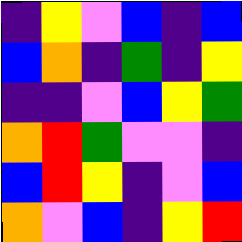[["indigo", "yellow", "violet", "blue", "indigo", "blue"], ["blue", "orange", "indigo", "green", "indigo", "yellow"], ["indigo", "indigo", "violet", "blue", "yellow", "green"], ["orange", "red", "green", "violet", "violet", "indigo"], ["blue", "red", "yellow", "indigo", "violet", "blue"], ["orange", "violet", "blue", "indigo", "yellow", "red"]]